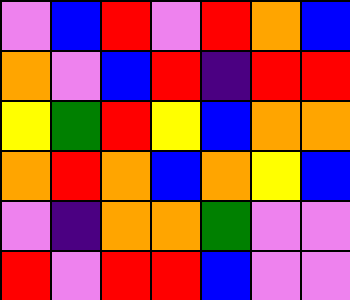[["violet", "blue", "red", "violet", "red", "orange", "blue"], ["orange", "violet", "blue", "red", "indigo", "red", "red"], ["yellow", "green", "red", "yellow", "blue", "orange", "orange"], ["orange", "red", "orange", "blue", "orange", "yellow", "blue"], ["violet", "indigo", "orange", "orange", "green", "violet", "violet"], ["red", "violet", "red", "red", "blue", "violet", "violet"]]